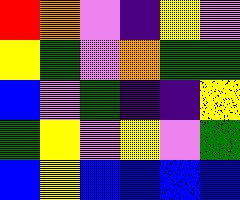[["red", "orange", "violet", "indigo", "yellow", "violet"], ["yellow", "green", "violet", "orange", "green", "green"], ["blue", "violet", "green", "indigo", "indigo", "yellow"], ["green", "yellow", "violet", "yellow", "violet", "green"], ["blue", "yellow", "blue", "blue", "blue", "blue"]]